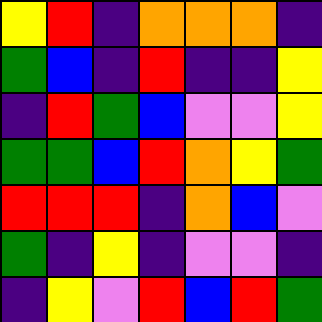[["yellow", "red", "indigo", "orange", "orange", "orange", "indigo"], ["green", "blue", "indigo", "red", "indigo", "indigo", "yellow"], ["indigo", "red", "green", "blue", "violet", "violet", "yellow"], ["green", "green", "blue", "red", "orange", "yellow", "green"], ["red", "red", "red", "indigo", "orange", "blue", "violet"], ["green", "indigo", "yellow", "indigo", "violet", "violet", "indigo"], ["indigo", "yellow", "violet", "red", "blue", "red", "green"]]